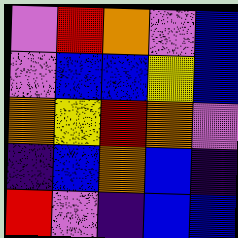[["violet", "red", "orange", "violet", "blue"], ["violet", "blue", "blue", "yellow", "blue"], ["orange", "yellow", "red", "orange", "violet"], ["indigo", "blue", "orange", "blue", "indigo"], ["red", "violet", "indigo", "blue", "blue"]]